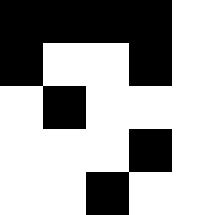[["black", "black", "black", "black", "white"], ["black", "white", "white", "black", "white"], ["white", "black", "white", "white", "white"], ["white", "white", "white", "black", "white"], ["white", "white", "black", "white", "white"]]